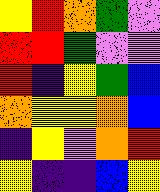[["yellow", "red", "orange", "green", "violet"], ["red", "red", "green", "violet", "violet"], ["red", "indigo", "yellow", "green", "blue"], ["orange", "yellow", "yellow", "orange", "blue"], ["indigo", "yellow", "violet", "orange", "red"], ["yellow", "indigo", "indigo", "blue", "yellow"]]